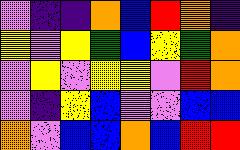[["violet", "indigo", "indigo", "orange", "blue", "red", "orange", "indigo"], ["yellow", "violet", "yellow", "green", "blue", "yellow", "green", "orange"], ["violet", "yellow", "violet", "yellow", "yellow", "violet", "red", "orange"], ["violet", "indigo", "yellow", "blue", "violet", "violet", "blue", "blue"], ["orange", "violet", "blue", "blue", "orange", "blue", "red", "red"]]